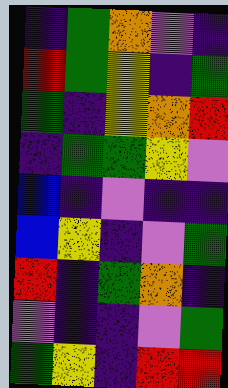[["indigo", "green", "orange", "violet", "indigo"], ["red", "green", "yellow", "indigo", "green"], ["green", "indigo", "yellow", "orange", "red"], ["indigo", "green", "green", "yellow", "violet"], ["blue", "indigo", "violet", "indigo", "indigo"], ["blue", "yellow", "indigo", "violet", "green"], ["red", "indigo", "green", "orange", "indigo"], ["violet", "indigo", "indigo", "violet", "green"], ["green", "yellow", "indigo", "red", "red"]]